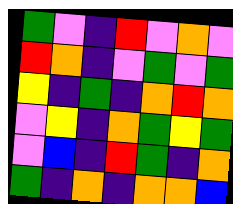[["green", "violet", "indigo", "red", "violet", "orange", "violet"], ["red", "orange", "indigo", "violet", "green", "violet", "green"], ["yellow", "indigo", "green", "indigo", "orange", "red", "orange"], ["violet", "yellow", "indigo", "orange", "green", "yellow", "green"], ["violet", "blue", "indigo", "red", "green", "indigo", "orange"], ["green", "indigo", "orange", "indigo", "orange", "orange", "blue"]]